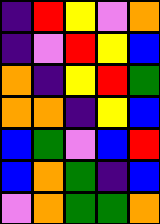[["indigo", "red", "yellow", "violet", "orange"], ["indigo", "violet", "red", "yellow", "blue"], ["orange", "indigo", "yellow", "red", "green"], ["orange", "orange", "indigo", "yellow", "blue"], ["blue", "green", "violet", "blue", "red"], ["blue", "orange", "green", "indigo", "blue"], ["violet", "orange", "green", "green", "orange"]]